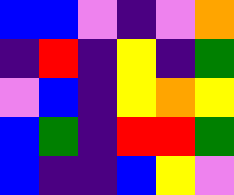[["blue", "blue", "violet", "indigo", "violet", "orange"], ["indigo", "red", "indigo", "yellow", "indigo", "green"], ["violet", "blue", "indigo", "yellow", "orange", "yellow"], ["blue", "green", "indigo", "red", "red", "green"], ["blue", "indigo", "indigo", "blue", "yellow", "violet"]]